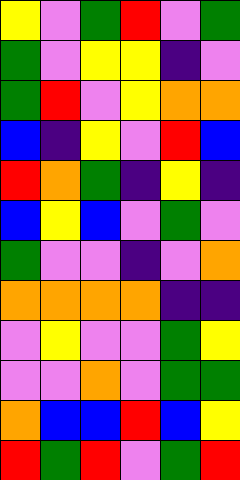[["yellow", "violet", "green", "red", "violet", "green"], ["green", "violet", "yellow", "yellow", "indigo", "violet"], ["green", "red", "violet", "yellow", "orange", "orange"], ["blue", "indigo", "yellow", "violet", "red", "blue"], ["red", "orange", "green", "indigo", "yellow", "indigo"], ["blue", "yellow", "blue", "violet", "green", "violet"], ["green", "violet", "violet", "indigo", "violet", "orange"], ["orange", "orange", "orange", "orange", "indigo", "indigo"], ["violet", "yellow", "violet", "violet", "green", "yellow"], ["violet", "violet", "orange", "violet", "green", "green"], ["orange", "blue", "blue", "red", "blue", "yellow"], ["red", "green", "red", "violet", "green", "red"]]